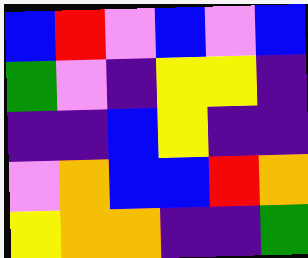[["blue", "red", "violet", "blue", "violet", "blue"], ["green", "violet", "indigo", "yellow", "yellow", "indigo"], ["indigo", "indigo", "blue", "yellow", "indigo", "indigo"], ["violet", "orange", "blue", "blue", "red", "orange"], ["yellow", "orange", "orange", "indigo", "indigo", "green"]]